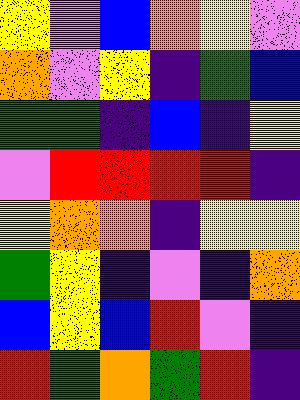[["yellow", "violet", "blue", "orange", "yellow", "violet"], ["orange", "violet", "yellow", "indigo", "green", "blue"], ["green", "green", "indigo", "blue", "indigo", "yellow"], ["violet", "red", "red", "red", "red", "indigo"], ["yellow", "orange", "orange", "indigo", "yellow", "yellow"], ["green", "yellow", "indigo", "violet", "indigo", "orange"], ["blue", "yellow", "blue", "red", "violet", "indigo"], ["red", "green", "orange", "green", "red", "indigo"]]